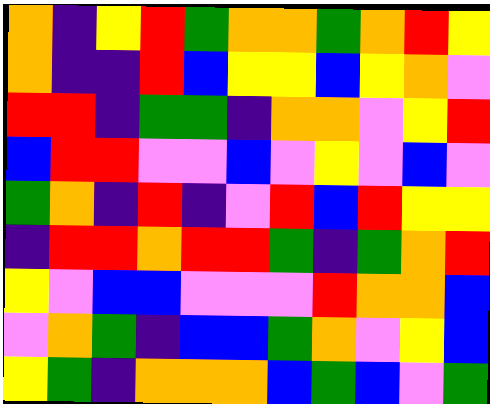[["orange", "indigo", "yellow", "red", "green", "orange", "orange", "green", "orange", "red", "yellow"], ["orange", "indigo", "indigo", "red", "blue", "yellow", "yellow", "blue", "yellow", "orange", "violet"], ["red", "red", "indigo", "green", "green", "indigo", "orange", "orange", "violet", "yellow", "red"], ["blue", "red", "red", "violet", "violet", "blue", "violet", "yellow", "violet", "blue", "violet"], ["green", "orange", "indigo", "red", "indigo", "violet", "red", "blue", "red", "yellow", "yellow"], ["indigo", "red", "red", "orange", "red", "red", "green", "indigo", "green", "orange", "red"], ["yellow", "violet", "blue", "blue", "violet", "violet", "violet", "red", "orange", "orange", "blue"], ["violet", "orange", "green", "indigo", "blue", "blue", "green", "orange", "violet", "yellow", "blue"], ["yellow", "green", "indigo", "orange", "orange", "orange", "blue", "green", "blue", "violet", "green"]]